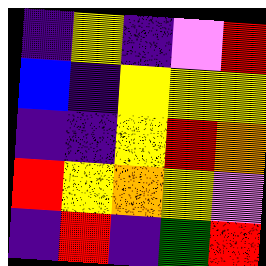[["indigo", "yellow", "indigo", "violet", "red"], ["blue", "indigo", "yellow", "yellow", "yellow"], ["indigo", "indigo", "yellow", "red", "orange"], ["red", "yellow", "orange", "yellow", "violet"], ["indigo", "red", "indigo", "green", "red"]]